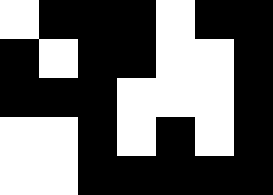[["white", "black", "black", "black", "white", "black", "black"], ["black", "white", "black", "black", "white", "white", "black"], ["black", "black", "black", "white", "white", "white", "black"], ["white", "white", "black", "white", "black", "white", "black"], ["white", "white", "black", "black", "black", "black", "black"]]